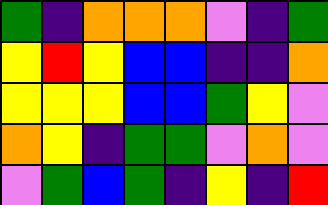[["green", "indigo", "orange", "orange", "orange", "violet", "indigo", "green"], ["yellow", "red", "yellow", "blue", "blue", "indigo", "indigo", "orange"], ["yellow", "yellow", "yellow", "blue", "blue", "green", "yellow", "violet"], ["orange", "yellow", "indigo", "green", "green", "violet", "orange", "violet"], ["violet", "green", "blue", "green", "indigo", "yellow", "indigo", "red"]]